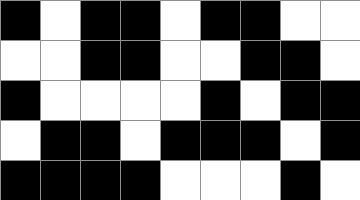[["black", "white", "black", "black", "white", "black", "black", "white", "white"], ["white", "white", "black", "black", "white", "white", "black", "black", "white"], ["black", "white", "white", "white", "white", "black", "white", "black", "black"], ["white", "black", "black", "white", "black", "black", "black", "white", "black"], ["black", "black", "black", "black", "white", "white", "white", "black", "white"]]